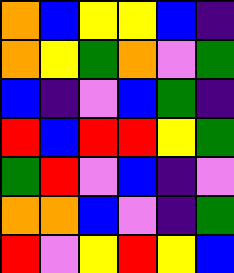[["orange", "blue", "yellow", "yellow", "blue", "indigo"], ["orange", "yellow", "green", "orange", "violet", "green"], ["blue", "indigo", "violet", "blue", "green", "indigo"], ["red", "blue", "red", "red", "yellow", "green"], ["green", "red", "violet", "blue", "indigo", "violet"], ["orange", "orange", "blue", "violet", "indigo", "green"], ["red", "violet", "yellow", "red", "yellow", "blue"]]